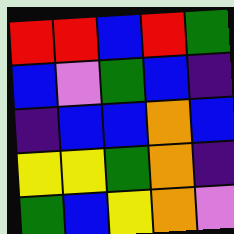[["red", "red", "blue", "red", "green"], ["blue", "violet", "green", "blue", "indigo"], ["indigo", "blue", "blue", "orange", "blue"], ["yellow", "yellow", "green", "orange", "indigo"], ["green", "blue", "yellow", "orange", "violet"]]